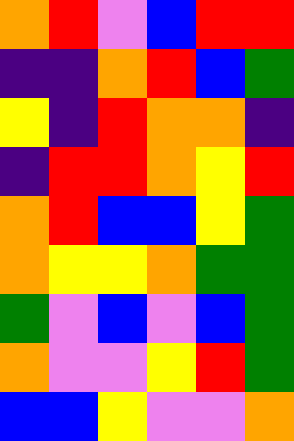[["orange", "red", "violet", "blue", "red", "red"], ["indigo", "indigo", "orange", "red", "blue", "green"], ["yellow", "indigo", "red", "orange", "orange", "indigo"], ["indigo", "red", "red", "orange", "yellow", "red"], ["orange", "red", "blue", "blue", "yellow", "green"], ["orange", "yellow", "yellow", "orange", "green", "green"], ["green", "violet", "blue", "violet", "blue", "green"], ["orange", "violet", "violet", "yellow", "red", "green"], ["blue", "blue", "yellow", "violet", "violet", "orange"]]